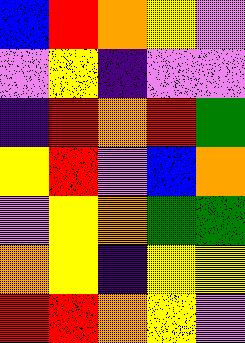[["blue", "red", "orange", "yellow", "violet"], ["violet", "yellow", "indigo", "violet", "violet"], ["indigo", "red", "orange", "red", "green"], ["yellow", "red", "violet", "blue", "orange"], ["violet", "yellow", "orange", "green", "green"], ["orange", "yellow", "indigo", "yellow", "yellow"], ["red", "red", "orange", "yellow", "violet"]]